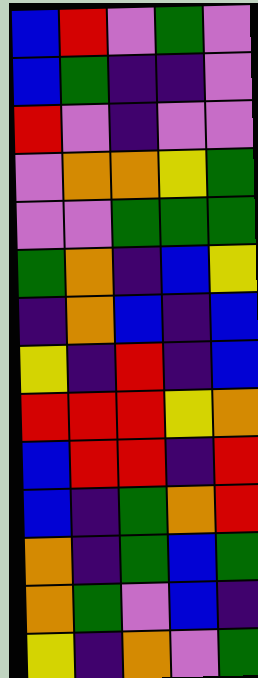[["blue", "red", "violet", "green", "violet"], ["blue", "green", "indigo", "indigo", "violet"], ["red", "violet", "indigo", "violet", "violet"], ["violet", "orange", "orange", "yellow", "green"], ["violet", "violet", "green", "green", "green"], ["green", "orange", "indigo", "blue", "yellow"], ["indigo", "orange", "blue", "indigo", "blue"], ["yellow", "indigo", "red", "indigo", "blue"], ["red", "red", "red", "yellow", "orange"], ["blue", "red", "red", "indigo", "red"], ["blue", "indigo", "green", "orange", "red"], ["orange", "indigo", "green", "blue", "green"], ["orange", "green", "violet", "blue", "indigo"], ["yellow", "indigo", "orange", "violet", "green"]]